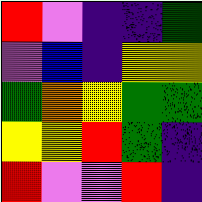[["red", "violet", "indigo", "indigo", "green"], ["violet", "blue", "indigo", "yellow", "yellow"], ["green", "orange", "yellow", "green", "green"], ["yellow", "yellow", "red", "green", "indigo"], ["red", "violet", "violet", "red", "indigo"]]